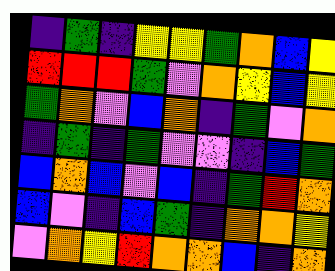[["indigo", "green", "indigo", "yellow", "yellow", "green", "orange", "blue", "yellow"], ["red", "red", "red", "green", "violet", "orange", "yellow", "blue", "yellow"], ["green", "orange", "violet", "blue", "orange", "indigo", "green", "violet", "orange"], ["indigo", "green", "indigo", "green", "violet", "violet", "indigo", "blue", "green"], ["blue", "orange", "blue", "violet", "blue", "indigo", "green", "red", "orange"], ["blue", "violet", "indigo", "blue", "green", "indigo", "orange", "orange", "yellow"], ["violet", "orange", "yellow", "red", "orange", "orange", "blue", "indigo", "orange"]]